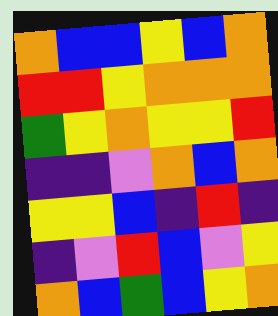[["orange", "blue", "blue", "yellow", "blue", "orange"], ["red", "red", "yellow", "orange", "orange", "orange"], ["green", "yellow", "orange", "yellow", "yellow", "red"], ["indigo", "indigo", "violet", "orange", "blue", "orange"], ["yellow", "yellow", "blue", "indigo", "red", "indigo"], ["indigo", "violet", "red", "blue", "violet", "yellow"], ["orange", "blue", "green", "blue", "yellow", "orange"]]